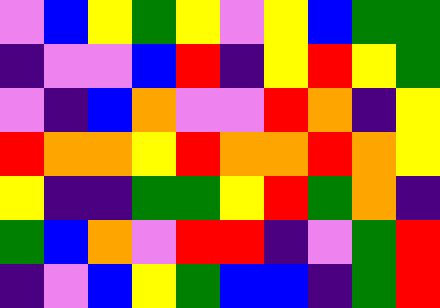[["violet", "blue", "yellow", "green", "yellow", "violet", "yellow", "blue", "green", "green"], ["indigo", "violet", "violet", "blue", "red", "indigo", "yellow", "red", "yellow", "green"], ["violet", "indigo", "blue", "orange", "violet", "violet", "red", "orange", "indigo", "yellow"], ["red", "orange", "orange", "yellow", "red", "orange", "orange", "red", "orange", "yellow"], ["yellow", "indigo", "indigo", "green", "green", "yellow", "red", "green", "orange", "indigo"], ["green", "blue", "orange", "violet", "red", "red", "indigo", "violet", "green", "red"], ["indigo", "violet", "blue", "yellow", "green", "blue", "blue", "indigo", "green", "red"]]